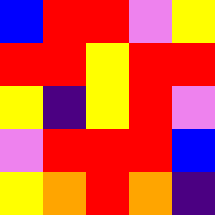[["blue", "red", "red", "violet", "yellow"], ["red", "red", "yellow", "red", "red"], ["yellow", "indigo", "yellow", "red", "violet"], ["violet", "red", "red", "red", "blue"], ["yellow", "orange", "red", "orange", "indigo"]]